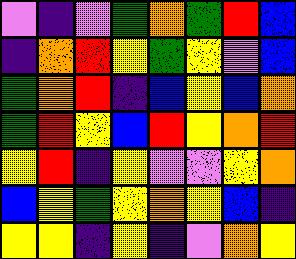[["violet", "indigo", "violet", "green", "orange", "green", "red", "blue"], ["indigo", "orange", "red", "yellow", "green", "yellow", "violet", "blue"], ["green", "orange", "red", "indigo", "blue", "yellow", "blue", "orange"], ["green", "red", "yellow", "blue", "red", "yellow", "orange", "red"], ["yellow", "red", "indigo", "yellow", "violet", "violet", "yellow", "orange"], ["blue", "yellow", "green", "yellow", "orange", "yellow", "blue", "indigo"], ["yellow", "yellow", "indigo", "yellow", "indigo", "violet", "orange", "yellow"]]